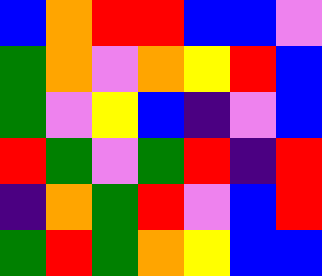[["blue", "orange", "red", "red", "blue", "blue", "violet"], ["green", "orange", "violet", "orange", "yellow", "red", "blue"], ["green", "violet", "yellow", "blue", "indigo", "violet", "blue"], ["red", "green", "violet", "green", "red", "indigo", "red"], ["indigo", "orange", "green", "red", "violet", "blue", "red"], ["green", "red", "green", "orange", "yellow", "blue", "blue"]]